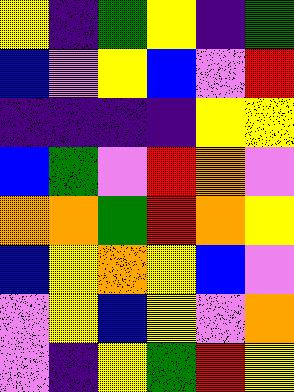[["yellow", "indigo", "green", "yellow", "indigo", "green"], ["blue", "violet", "yellow", "blue", "violet", "red"], ["indigo", "indigo", "indigo", "indigo", "yellow", "yellow"], ["blue", "green", "violet", "red", "orange", "violet"], ["orange", "orange", "green", "red", "orange", "yellow"], ["blue", "yellow", "orange", "yellow", "blue", "violet"], ["violet", "yellow", "blue", "yellow", "violet", "orange"], ["violet", "indigo", "yellow", "green", "red", "yellow"]]